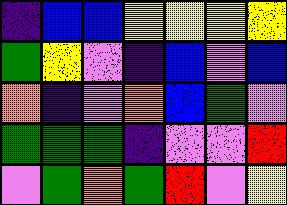[["indigo", "blue", "blue", "yellow", "yellow", "yellow", "yellow"], ["green", "yellow", "violet", "indigo", "blue", "violet", "blue"], ["orange", "indigo", "violet", "orange", "blue", "green", "violet"], ["green", "green", "green", "indigo", "violet", "violet", "red"], ["violet", "green", "orange", "green", "red", "violet", "yellow"]]